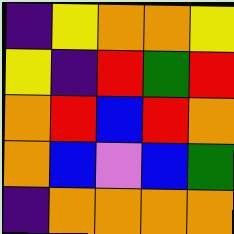[["indigo", "yellow", "orange", "orange", "yellow"], ["yellow", "indigo", "red", "green", "red"], ["orange", "red", "blue", "red", "orange"], ["orange", "blue", "violet", "blue", "green"], ["indigo", "orange", "orange", "orange", "orange"]]